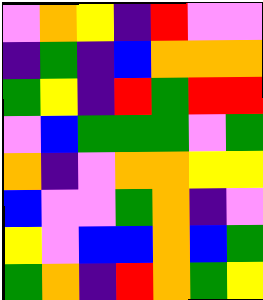[["violet", "orange", "yellow", "indigo", "red", "violet", "violet"], ["indigo", "green", "indigo", "blue", "orange", "orange", "orange"], ["green", "yellow", "indigo", "red", "green", "red", "red"], ["violet", "blue", "green", "green", "green", "violet", "green"], ["orange", "indigo", "violet", "orange", "orange", "yellow", "yellow"], ["blue", "violet", "violet", "green", "orange", "indigo", "violet"], ["yellow", "violet", "blue", "blue", "orange", "blue", "green"], ["green", "orange", "indigo", "red", "orange", "green", "yellow"]]